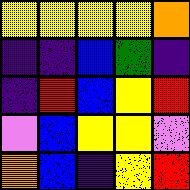[["yellow", "yellow", "yellow", "yellow", "orange"], ["indigo", "indigo", "blue", "green", "indigo"], ["indigo", "red", "blue", "yellow", "red"], ["violet", "blue", "yellow", "yellow", "violet"], ["orange", "blue", "indigo", "yellow", "red"]]